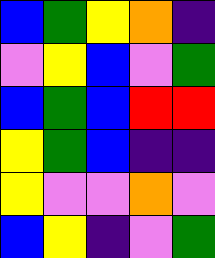[["blue", "green", "yellow", "orange", "indigo"], ["violet", "yellow", "blue", "violet", "green"], ["blue", "green", "blue", "red", "red"], ["yellow", "green", "blue", "indigo", "indigo"], ["yellow", "violet", "violet", "orange", "violet"], ["blue", "yellow", "indigo", "violet", "green"]]